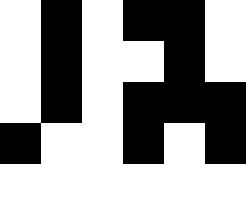[["white", "black", "white", "black", "black", "white"], ["white", "black", "white", "white", "black", "white"], ["white", "black", "white", "black", "black", "black"], ["black", "white", "white", "black", "white", "black"], ["white", "white", "white", "white", "white", "white"]]